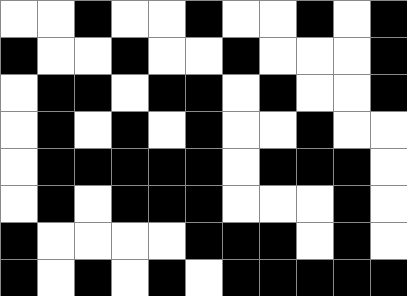[["white", "white", "black", "white", "white", "black", "white", "white", "black", "white", "black"], ["black", "white", "white", "black", "white", "white", "black", "white", "white", "white", "black"], ["white", "black", "black", "white", "black", "black", "white", "black", "white", "white", "black"], ["white", "black", "white", "black", "white", "black", "white", "white", "black", "white", "white"], ["white", "black", "black", "black", "black", "black", "white", "black", "black", "black", "white"], ["white", "black", "white", "black", "black", "black", "white", "white", "white", "black", "white"], ["black", "white", "white", "white", "white", "black", "black", "black", "white", "black", "white"], ["black", "white", "black", "white", "black", "white", "black", "black", "black", "black", "black"]]